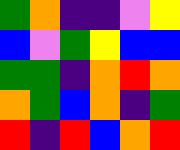[["green", "orange", "indigo", "indigo", "violet", "yellow"], ["blue", "violet", "green", "yellow", "blue", "blue"], ["green", "green", "indigo", "orange", "red", "orange"], ["orange", "green", "blue", "orange", "indigo", "green"], ["red", "indigo", "red", "blue", "orange", "red"]]